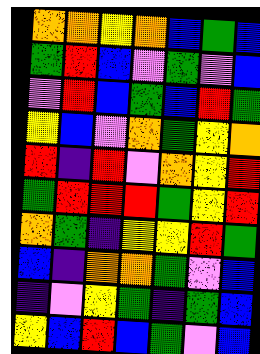[["orange", "orange", "yellow", "orange", "blue", "green", "blue"], ["green", "red", "blue", "violet", "green", "violet", "blue"], ["violet", "red", "blue", "green", "blue", "red", "green"], ["yellow", "blue", "violet", "orange", "green", "yellow", "orange"], ["red", "indigo", "red", "violet", "orange", "yellow", "red"], ["green", "red", "red", "red", "green", "yellow", "red"], ["orange", "green", "indigo", "yellow", "yellow", "red", "green"], ["blue", "indigo", "orange", "orange", "green", "violet", "blue"], ["indigo", "violet", "yellow", "green", "indigo", "green", "blue"], ["yellow", "blue", "red", "blue", "green", "violet", "blue"]]